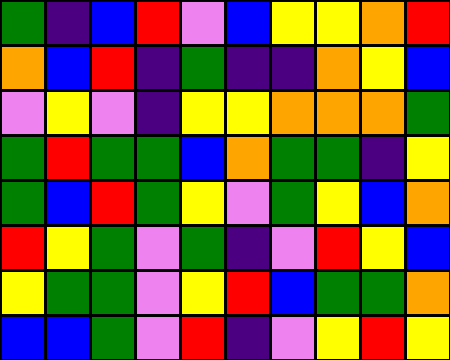[["green", "indigo", "blue", "red", "violet", "blue", "yellow", "yellow", "orange", "red"], ["orange", "blue", "red", "indigo", "green", "indigo", "indigo", "orange", "yellow", "blue"], ["violet", "yellow", "violet", "indigo", "yellow", "yellow", "orange", "orange", "orange", "green"], ["green", "red", "green", "green", "blue", "orange", "green", "green", "indigo", "yellow"], ["green", "blue", "red", "green", "yellow", "violet", "green", "yellow", "blue", "orange"], ["red", "yellow", "green", "violet", "green", "indigo", "violet", "red", "yellow", "blue"], ["yellow", "green", "green", "violet", "yellow", "red", "blue", "green", "green", "orange"], ["blue", "blue", "green", "violet", "red", "indigo", "violet", "yellow", "red", "yellow"]]